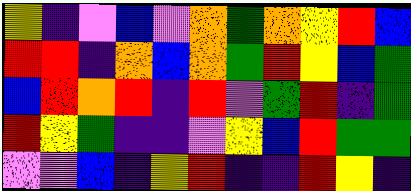[["yellow", "indigo", "violet", "blue", "violet", "orange", "green", "orange", "yellow", "red", "blue"], ["red", "red", "indigo", "orange", "blue", "orange", "green", "red", "yellow", "blue", "green"], ["blue", "red", "orange", "red", "indigo", "red", "violet", "green", "red", "indigo", "green"], ["red", "yellow", "green", "indigo", "indigo", "violet", "yellow", "blue", "red", "green", "green"], ["violet", "violet", "blue", "indigo", "yellow", "red", "indigo", "indigo", "red", "yellow", "indigo"]]